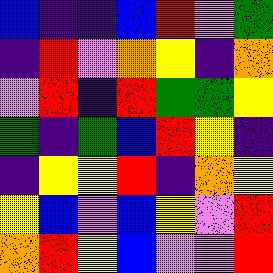[["blue", "indigo", "indigo", "blue", "red", "violet", "green"], ["indigo", "red", "violet", "orange", "yellow", "indigo", "orange"], ["violet", "red", "indigo", "red", "green", "green", "yellow"], ["green", "indigo", "green", "blue", "red", "yellow", "indigo"], ["indigo", "yellow", "yellow", "red", "indigo", "orange", "yellow"], ["yellow", "blue", "violet", "blue", "yellow", "violet", "red"], ["orange", "red", "yellow", "blue", "violet", "violet", "red"]]